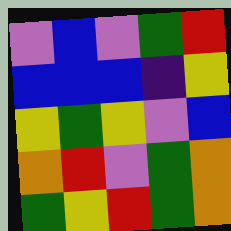[["violet", "blue", "violet", "green", "red"], ["blue", "blue", "blue", "indigo", "yellow"], ["yellow", "green", "yellow", "violet", "blue"], ["orange", "red", "violet", "green", "orange"], ["green", "yellow", "red", "green", "orange"]]